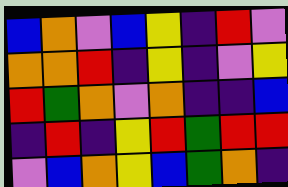[["blue", "orange", "violet", "blue", "yellow", "indigo", "red", "violet"], ["orange", "orange", "red", "indigo", "yellow", "indigo", "violet", "yellow"], ["red", "green", "orange", "violet", "orange", "indigo", "indigo", "blue"], ["indigo", "red", "indigo", "yellow", "red", "green", "red", "red"], ["violet", "blue", "orange", "yellow", "blue", "green", "orange", "indigo"]]